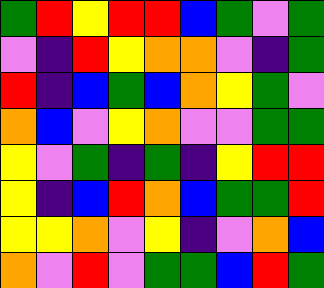[["green", "red", "yellow", "red", "red", "blue", "green", "violet", "green"], ["violet", "indigo", "red", "yellow", "orange", "orange", "violet", "indigo", "green"], ["red", "indigo", "blue", "green", "blue", "orange", "yellow", "green", "violet"], ["orange", "blue", "violet", "yellow", "orange", "violet", "violet", "green", "green"], ["yellow", "violet", "green", "indigo", "green", "indigo", "yellow", "red", "red"], ["yellow", "indigo", "blue", "red", "orange", "blue", "green", "green", "red"], ["yellow", "yellow", "orange", "violet", "yellow", "indigo", "violet", "orange", "blue"], ["orange", "violet", "red", "violet", "green", "green", "blue", "red", "green"]]